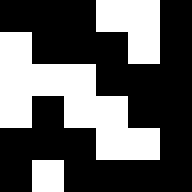[["black", "black", "black", "white", "white", "black"], ["white", "black", "black", "black", "white", "black"], ["white", "white", "white", "black", "black", "black"], ["white", "black", "white", "white", "black", "black"], ["black", "black", "black", "white", "white", "black"], ["black", "white", "black", "black", "black", "black"]]